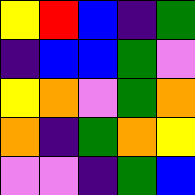[["yellow", "red", "blue", "indigo", "green"], ["indigo", "blue", "blue", "green", "violet"], ["yellow", "orange", "violet", "green", "orange"], ["orange", "indigo", "green", "orange", "yellow"], ["violet", "violet", "indigo", "green", "blue"]]